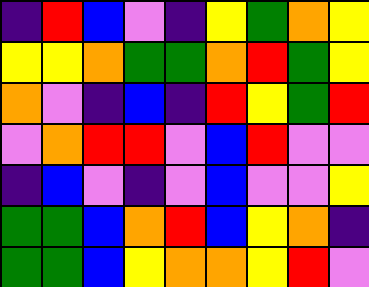[["indigo", "red", "blue", "violet", "indigo", "yellow", "green", "orange", "yellow"], ["yellow", "yellow", "orange", "green", "green", "orange", "red", "green", "yellow"], ["orange", "violet", "indigo", "blue", "indigo", "red", "yellow", "green", "red"], ["violet", "orange", "red", "red", "violet", "blue", "red", "violet", "violet"], ["indigo", "blue", "violet", "indigo", "violet", "blue", "violet", "violet", "yellow"], ["green", "green", "blue", "orange", "red", "blue", "yellow", "orange", "indigo"], ["green", "green", "blue", "yellow", "orange", "orange", "yellow", "red", "violet"]]